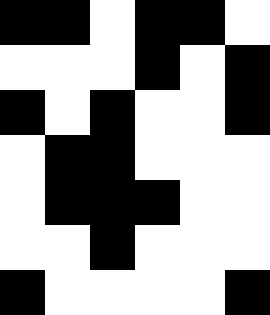[["black", "black", "white", "black", "black", "white"], ["white", "white", "white", "black", "white", "black"], ["black", "white", "black", "white", "white", "black"], ["white", "black", "black", "white", "white", "white"], ["white", "black", "black", "black", "white", "white"], ["white", "white", "black", "white", "white", "white"], ["black", "white", "white", "white", "white", "black"]]